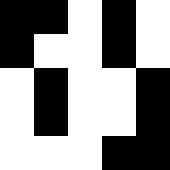[["black", "black", "white", "black", "white"], ["black", "white", "white", "black", "white"], ["white", "black", "white", "white", "black"], ["white", "black", "white", "white", "black"], ["white", "white", "white", "black", "black"]]